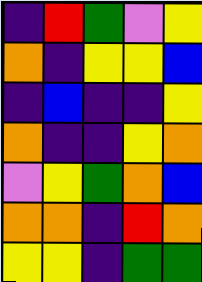[["indigo", "red", "green", "violet", "yellow"], ["orange", "indigo", "yellow", "yellow", "blue"], ["indigo", "blue", "indigo", "indigo", "yellow"], ["orange", "indigo", "indigo", "yellow", "orange"], ["violet", "yellow", "green", "orange", "blue"], ["orange", "orange", "indigo", "red", "orange"], ["yellow", "yellow", "indigo", "green", "green"]]